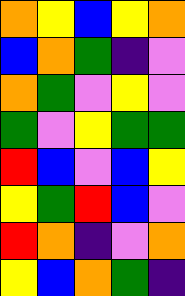[["orange", "yellow", "blue", "yellow", "orange"], ["blue", "orange", "green", "indigo", "violet"], ["orange", "green", "violet", "yellow", "violet"], ["green", "violet", "yellow", "green", "green"], ["red", "blue", "violet", "blue", "yellow"], ["yellow", "green", "red", "blue", "violet"], ["red", "orange", "indigo", "violet", "orange"], ["yellow", "blue", "orange", "green", "indigo"]]